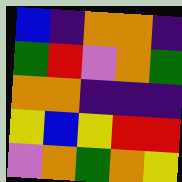[["blue", "indigo", "orange", "orange", "indigo"], ["green", "red", "violet", "orange", "green"], ["orange", "orange", "indigo", "indigo", "indigo"], ["yellow", "blue", "yellow", "red", "red"], ["violet", "orange", "green", "orange", "yellow"]]